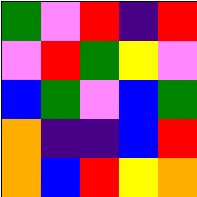[["green", "violet", "red", "indigo", "red"], ["violet", "red", "green", "yellow", "violet"], ["blue", "green", "violet", "blue", "green"], ["orange", "indigo", "indigo", "blue", "red"], ["orange", "blue", "red", "yellow", "orange"]]